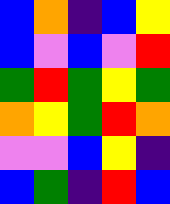[["blue", "orange", "indigo", "blue", "yellow"], ["blue", "violet", "blue", "violet", "red"], ["green", "red", "green", "yellow", "green"], ["orange", "yellow", "green", "red", "orange"], ["violet", "violet", "blue", "yellow", "indigo"], ["blue", "green", "indigo", "red", "blue"]]